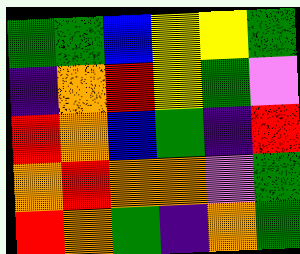[["green", "green", "blue", "yellow", "yellow", "green"], ["indigo", "orange", "red", "yellow", "green", "violet"], ["red", "orange", "blue", "green", "indigo", "red"], ["orange", "red", "orange", "orange", "violet", "green"], ["red", "orange", "green", "indigo", "orange", "green"]]